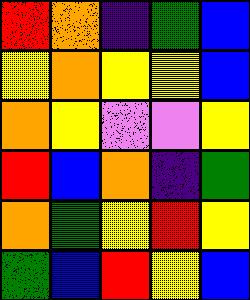[["red", "orange", "indigo", "green", "blue"], ["yellow", "orange", "yellow", "yellow", "blue"], ["orange", "yellow", "violet", "violet", "yellow"], ["red", "blue", "orange", "indigo", "green"], ["orange", "green", "yellow", "red", "yellow"], ["green", "blue", "red", "yellow", "blue"]]